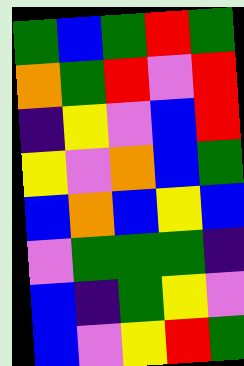[["green", "blue", "green", "red", "green"], ["orange", "green", "red", "violet", "red"], ["indigo", "yellow", "violet", "blue", "red"], ["yellow", "violet", "orange", "blue", "green"], ["blue", "orange", "blue", "yellow", "blue"], ["violet", "green", "green", "green", "indigo"], ["blue", "indigo", "green", "yellow", "violet"], ["blue", "violet", "yellow", "red", "green"]]